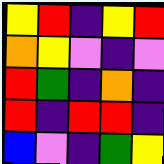[["yellow", "red", "indigo", "yellow", "red"], ["orange", "yellow", "violet", "indigo", "violet"], ["red", "green", "indigo", "orange", "indigo"], ["red", "indigo", "red", "red", "indigo"], ["blue", "violet", "indigo", "green", "yellow"]]